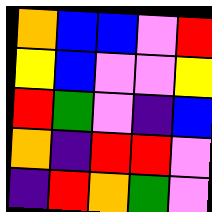[["orange", "blue", "blue", "violet", "red"], ["yellow", "blue", "violet", "violet", "yellow"], ["red", "green", "violet", "indigo", "blue"], ["orange", "indigo", "red", "red", "violet"], ["indigo", "red", "orange", "green", "violet"]]